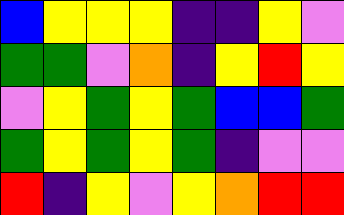[["blue", "yellow", "yellow", "yellow", "indigo", "indigo", "yellow", "violet"], ["green", "green", "violet", "orange", "indigo", "yellow", "red", "yellow"], ["violet", "yellow", "green", "yellow", "green", "blue", "blue", "green"], ["green", "yellow", "green", "yellow", "green", "indigo", "violet", "violet"], ["red", "indigo", "yellow", "violet", "yellow", "orange", "red", "red"]]